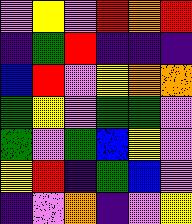[["violet", "yellow", "violet", "red", "orange", "red"], ["indigo", "green", "red", "indigo", "indigo", "indigo"], ["blue", "red", "violet", "yellow", "orange", "orange"], ["green", "yellow", "violet", "green", "green", "violet"], ["green", "violet", "green", "blue", "yellow", "violet"], ["yellow", "red", "indigo", "green", "blue", "violet"], ["indigo", "violet", "orange", "indigo", "violet", "yellow"]]